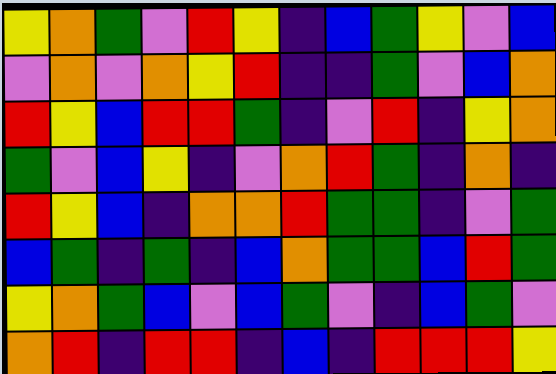[["yellow", "orange", "green", "violet", "red", "yellow", "indigo", "blue", "green", "yellow", "violet", "blue"], ["violet", "orange", "violet", "orange", "yellow", "red", "indigo", "indigo", "green", "violet", "blue", "orange"], ["red", "yellow", "blue", "red", "red", "green", "indigo", "violet", "red", "indigo", "yellow", "orange"], ["green", "violet", "blue", "yellow", "indigo", "violet", "orange", "red", "green", "indigo", "orange", "indigo"], ["red", "yellow", "blue", "indigo", "orange", "orange", "red", "green", "green", "indigo", "violet", "green"], ["blue", "green", "indigo", "green", "indigo", "blue", "orange", "green", "green", "blue", "red", "green"], ["yellow", "orange", "green", "blue", "violet", "blue", "green", "violet", "indigo", "blue", "green", "violet"], ["orange", "red", "indigo", "red", "red", "indigo", "blue", "indigo", "red", "red", "red", "yellow"]]